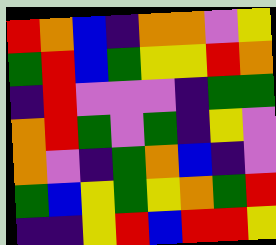[["red", "orange", "blue", "indigo", "orange", "orange", "violet", "yellow"], ["green", "red", "blue", "green", "yellow", "yellow", "red", "orange"], ["indigo", "red", "violet", "violet", "violet", "indigo", "green", "green"], ["orange", "red", "green", "violet", "green", "indigo", "yellow", "violet"], ["orange", "violet", "indigo", "green", "orange", "blue", "indigo", "violet"], ["green", "blue", "yellow", "green", "yellow", "orange", "green", "red"], ["indigo", "indigo", "yellow", "red", "blue", "red", "red", "yellow"]]